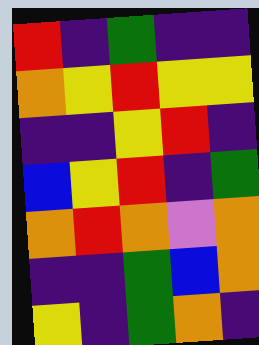[["red", "indigo", "green", "indigo", "indigo"], ["orange", "yellow", "red", "yellow", "yellow"], ["indigo", "indigo", "yellow", "red", "indigo"], ["blue", "yellow", "red", "indigo", "green"], ["orange", "red", "orange", "violet", "orange"], ["indigo", "indigo", "green", "blue", "orange"], ["yellow", "indigo", "green", "orange", "indigo"]]